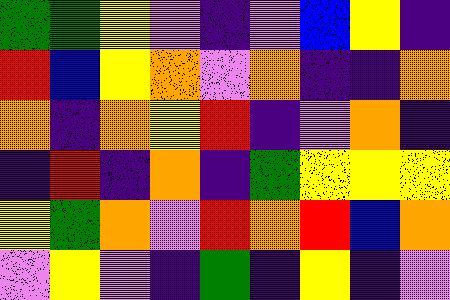[["green", "green", "yellow", "violet", "indigo", "violet", "blue", "yellow", "indigo"], ["red", "blue", "yellow", "orange", "violet", "orange", "indigo", "indigo", "orange"], ["orange", "indigo", "orange", "yellow", "red", "indigo", "violet", "orange", "indigo"], ["indigo", "red", "indigo", "orange", "indigo", "green", "yellow", "yellow", "yellow"], ["yellow", "green", "orange", "violet", "red", "orange", "red", "blue", "orange"], ["violet", "yellow", "violet", "indigo", "green", "indigo", "yellow", "indigo", "violet"]]